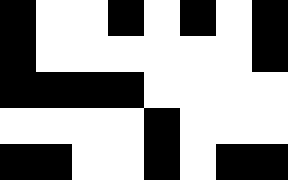[["black", "white", "white", "black", "white", "black", "white", "black"], ["black", "white", "white", "white", "white", "white", "white", "black"], ["black", "black", "black", "black", "white", "white", "white", "white"], ["white", "white", "white", "white", "black", "white", "white", "white"], ["black", "black", "white", "white", "black", "white", "black", "black"]]